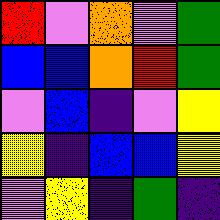[["red", "violet", "orange", "violet", "green"], ["blue", "blue", "orange", "red", "green"], ["violet", "blue", "indigo", "violet", "yellow"], ["yellow", "indigo", "blue", "blue", "yellow"], ["violet", "yellow", "indigo", "green", "indigo"]]